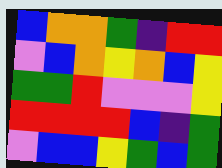[["blue", "orange", "orange", "green", "indigo", "red", "red"], ["violet", "blue", "orange", "yellow", "orange", "blue", "yellow"], ["green", "green", "red", "violet", "violet", "violet", "yellow"], ["red", "red", "red", "red", "blue", "indigo", "green"], ["violet", "blue", "blue", "yellow", "green", "blue", "green"]]